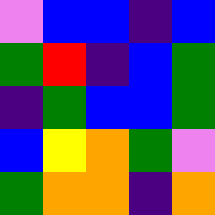[["violet", "blue", "blue", "indigo", "blue"], ["green", "red", "indigo", "blue", "green"], ["indigo", "green", "blue", "blue", "green"], ["blue", "yellow", "orange", "green", "violet"], ["green", "orange", "orange", "indigo", "orange"]]